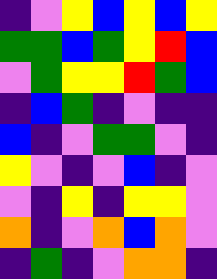[["indigo", "violet", "yellow", "blue", "yellow", "blue", "yellow"], ["green", "green", "blue", "green", "yellow", "red", "blue"], ["violet", "green", "yellow", "yellow", "red", "green", "blue"], ["indigo", "blue", "green", "indigo", "violet", "indigo", "indigo"], ["blue", "indigo", "violet", "green", "green", "violet", "indigo"], ["yellow", "violet", "indigo", "violet", "blue", "indigo", "violet"], ["violet", "indigo", "yellow", "indigo", "yellow", "yellow", "violet"], ["orange", "indigo", "violet", "orange", "blue", "orange", "violet"], ["indigo", "green", "indigo", "violet", "orange", "orange", "indigo"]]